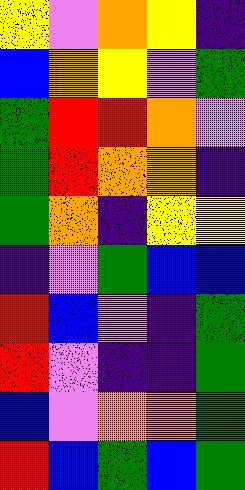[["yellow", "violet", "orange", "yellow", "indigo"], ["blue", "orange", "yellow", "violet", "green"], ["green", "red", "red", "orange", "violet"], ["green", "red", "orange", "orange", "indigo"], ["green", "orange", "indigo", "yellow", "yellow"], ["indigo", "violet", "green", "blue", "blue"], ["red", "blue", "violet", "indigo", "green"], ["red", "violet", "indigo", "indigo", "green"], ["blue", "violet", "orange", "orange", "green"], ["red", "blue", "green", "blue", "green"]]